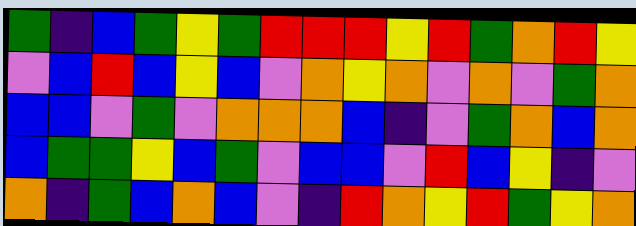[["green", "indigo", "blue", "green", "yellow", "green", "red", "red", "red", "yellow", "red", "green", "orange", "red", "yellow"], ["violet", "blue", "red", "blue", "yellow", "blue", "violet", "orange", "yellow", "orange", "violet", "orange", "violet", "green", "orange"], ["blue", "blue", "violet", "green", "violet", "orange", "orange", "orange", "blue", "indigo", "violet", "green", "orange", "blue", "orange"], ["blue", "green", "green", "yellow", "blue", "green", "violet", "blue", "blue", "violet", "red", "blue", "yellow", "indigo", "violet"], ["orange", "indigo", "green", "blue", "orange", "blue", "violet", "indigo", "red", "orange", "yellow", "red", "green", "yellow", "orange"]]